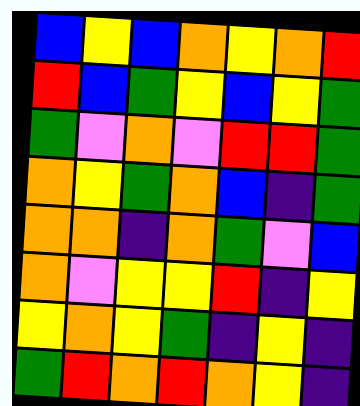[["blue", "yellow", "blue", "orange", "yellow", "orange", "red"], ["red", "blue", "green", "yellow", "blue", "yellow", "green"], ["green", "violet", "orange", "violet", "red", "red", "green"], ["orange", "yellow", "green", "orange", "blue", "indigo", "green"], ["orange", "orange", "indigo", "orange", "green", "violet", "blue"], ["orange", "violet", "yellow", "yellow", "red", "indigo", "yellow"], ["yellow", "orange", "yellow", "green", "indigo", "yellow", "indigo"], ["green", "red", "orange", "red", "orange", "yellow", "indigo"]]